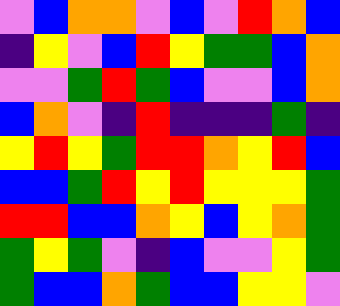[["violet", "blue", "orange", "orange", "violet", "blue", "violet", "red", "orange", "blue"], ["indigo", "yellow", "violet", "blue", "red", "yellow", "green", "green", "blue", "orange"], ["violet", "violet", "green", "red", "green", "blue", "violet", "violet", "blue", "orange"], ["blue", "orange", "violet", "indigo", "red", "indigo", "indigo", "indigo", "green", "indigo"], ["yellow", "red", "yellow", "green", "red", "red", "orange", "yellow", "red", "blue"], ["blue", "blue", "green", "red", "yellow", "red", "yellow", "yellow", "yellow", "green"], ["red", "red", "blue", "blue", "orange", "yellow", "blue", "yellow", "orange", "green"], ["green", "yellow", "green", "violet", "indigo", "blue", "violet", "violet", "yellow", "green"], ["green", "blue", "blue", "orange", "green", "blue", "blue", "yellow", "yellow", "violet"]]